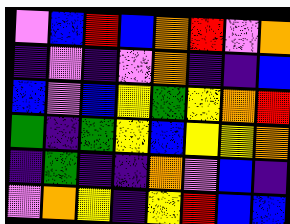[["violet", "blue", "red", "blue", "orange", "red", "violet", "orange"], ["indigo", "violet", "indigo", "violet", "orange", "indigo", "indigo", "blue"], ["blue", "violet", "blue", "yellow", "green", "yellow", "orange", "red"], ["green", "indigo", "green", "yellow", "blue", "yellow", "yellow", "orange"], ["indigo", "green", "indigo", "indigo", "orange", "violet", "blue", "indigo"], ["violet", "orange", "yellow", "indigo", "yellow", "red", "blue", "blue"]]